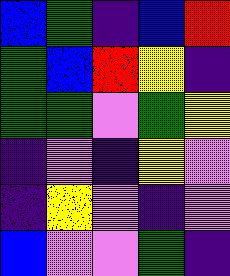[["blue", "green", "indigo", "blue", "red"], ["green", "blue", "red", "yellow", "indigo"], ["green", "green", "violet", "green", "yellow"], ["indigo", "violet", "indigo", "yellow", "violet"], ["indigo", "yellow", "violet", "indigo", "violet"], ["blue", "violet", "violet", "green", "indigo"]]